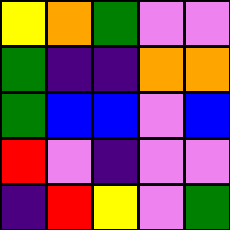[["yellow", "orange", "green", "violet", "violet"], ["green", "indigo", "indigo", "orange", "orange"], ["green", "blue", "blue", "violet", "blue"], ["red", "violet", "indigo", "violet", "violet"], ["indigo", "red", "yellow", "violet", "green"]]